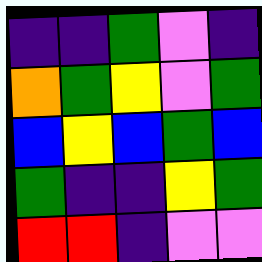[["indigo", "indigo", "green", "violet", "indigo"], ["orange", "green", "yellow", "violet", "green"], ["blue", "yellow", "blue", "green", "blue"], ["green", "indigo", "indigo", "yellow", "green"], ["red", "red", "indigo", "violet", "violet"]]